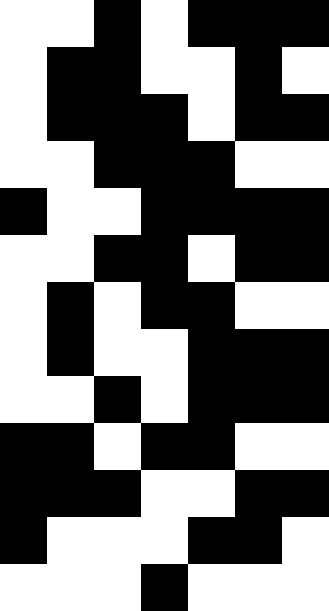[["white", "white", "black", "white", "black", "black", "black"], ["white", "black", "black", "white", "white", "black", "white"], ["white", "black", "black", "black", "white", "black", "black"], ["white", "white", "black", "black", "black", "white", "white"], ["black", "white", "white", "black", "black", "black", "black"], ["white", "white", "black", "black", "white", "black", "black"], ["white", "black", "white", "black", "black", "white", "white"], ["white", "black", "white", "white", "black", "black", "black"], ["white", "white", "black", "white", "black", "black", "black"], ["black", "black", "white", "black", "black", "white", "white"], ["black", "black", "black", "white", "white", "black", "black"], ["black", "white", "white", "white", "black", "black", "white"], ["white", "white", "white", "black", "white", "white", "white"]]